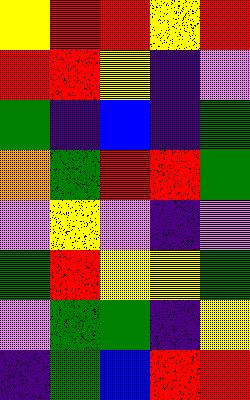[["yellow", "red", "red", "yellow", "red"], ["red", "red", "yellow", "indigo", "violet"], ["green", "indigo", "blue", "indigo", "green"], ["orange", "green", "red", "red", "green"], ["violet", "yellow", "violet", "indigo", "violet"], ["green", "red", "yellow", "yellow", "green"], ["violet", "green", "green", "indigo", "yellow"], ["indigo", "green", "blue", "red", "red"]]